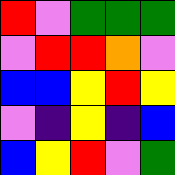[["red", "violet", "green", "green", "green"], ["violet", "red", "red", "orange", "violet"], ["blue", "blue", "yellow", "red", "yellow"], ["violet", "indigo", "yellow", "indigo", "blue"], ["blue", "yellow", "red", "violet", "green"]]